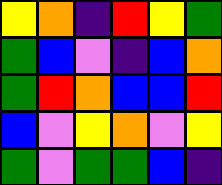[["yellow", "orange", "indigo", "red", "yellow", "green"], ["green", "blue", "violet", "indigo", "blue", "orange"], ["green", "red", "orange", "blue", "blue", "red"], ["blue", "violet", "yellow", "orange", "violet", "yellow"], ["green", "violet", "green", "green", "blue", "indigo"]]